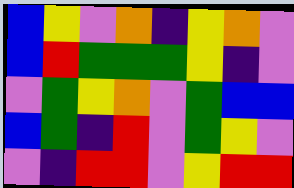[["blue", "yellow", "violet", "orange", "indigo", "yellow", "orange", "violet"], ["blue", "red", "green", "green", "green", "yellow", "indigo", "violet"], ["violet", "green", "yellow", "orange", "violet", "green", "blue", "blue"], ["blue", "green", "indigo", "red", "violet", "green", "yellow", "violet"], ["violet", "indigo", "red", "red", "violet", "yellow", "red", "red"]]